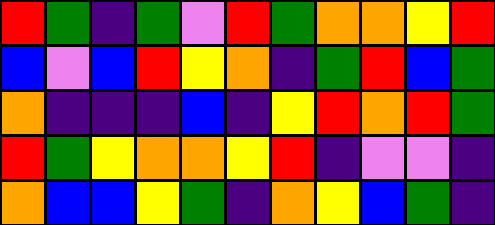[["red", "green", "indigo", "green", "violet", "red", "green", "orange", "orange", "yellow", "red"], ["blue", "violet", "blue", "red", "yellow", "orange", "indigo", "green", "red", "blue", "green"], ["orange", "indigo", "indigo", "indigo", "blue", "indigo", "yellow", "red", "orange", "red", "green"], ["red", "green", "yellow", "orange", "orange", "yellow", "red", "indigo", "violet", "violet", "indigo"], ["orange", "blue", "blue", "yellow", "green", "indigo", "orange", "yellow", "blue", "green", "indigo"]]